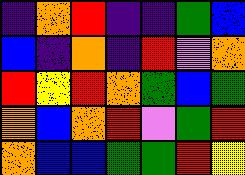[["indigo", "orange", "red", "indigo", "indigo", "green", "blue"], ["blue", "indigo", "orange", "indigo", "red", "violet", "orange"], ["red", "yellow", "red", "orange", "green", "blue", "green"], ["orange", "blue", "orange", "red", "violet", "green", "red"], ["orange", "blue", "blue", "green", "green", "red", "yellow"]]